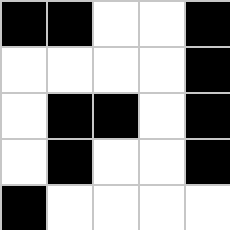[["black", "black", "white", "white", "black"], ["white", "white", "white", "white", "black"], ["white", "black", "black", "white", "black"], ["white", "black", "white", "white", "black"], ["black", "white", "white", "white", "white"]]